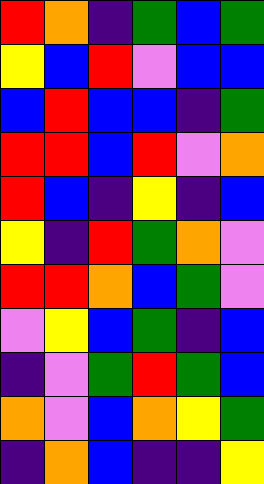[["red", "orange", "indigo", "green", "blue", "green"], ["yellow", "blue", "red", "violet", "blue", "blue"], ["blue", "red", "blue", "blue", "indigo", "green"], ["red", "red", "blue", "red", "violet", "orange"], ["red", "blue", "indigo", "yellow", "indigo", "blue"], ["yellow", "indigo", "red", "green", "orange", "violet"], ["red", "red", "orange", "blue", "green", "violet"], ["violet", "yellow", "blue", "green", "indigo", "blue"], ["indigo", "violet", "green", "red", "green", "blue"], ["orange", "violet", "blue", "orange", "yellow", "green"], ["indigo", "orange", "blue", "indigo", "indigo", "yellow"]]